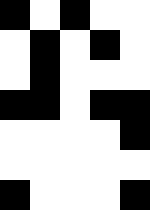[["black", "white", "black", "white", "white"], ["white", "black", "white", "black", "white"], ["white", "black", "white", "white", "white"], ["black", "black", "white", "black", "black"], ["white", "white", "white", "white", "black"], ["white", "white", "white", "white", "white"], ["black", "white", "white", "white", "black"]]